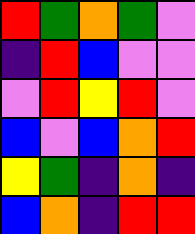[["red", "green", "orange", "green", "violet"], ["indigo", "red", "blue", "violet", "violet"], ["violet", "red", "yellow", "red", "violet"], ["blue", "violet", "blue", "orange", "red"], ["yellow", "green", "indigo", "orange", "indigo"], ["blue", "orange", "indigo", "red", "red"]]